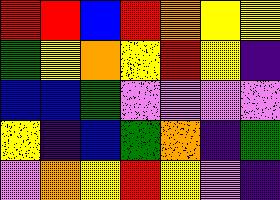[["red", "red", "blue", "red", "orange", "yellow", "yellow"], ["green", "yellow", "orange", "yellow", "red", "yellow", "indigo"], ["blue", "blue", "green", "violet", "violet", "violet", "violet"], ["yellow", "indigo", "blue", "green", "orange", "indigo", "green"], ["violet", "orange", "yellow", "red", "yellow", "violet", "indigo"]]